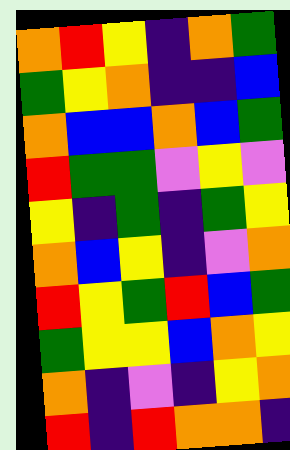[["orange", "red", "yellow", "indigo", "orange", "green"], ["green", "yellow", "orange", "indigo", "indigo", "blue"], ["orange", "blue", "blue", "orange", "blue", "green"], ["red", "green", "green", "violet", "yellow", "violet"], ["yellow", "indigo", "green", "indigo", "green", "yellow"], ["orange", "blue", "yellow", "indigo", "violet", "orange"], ["red", "yellow", "green", "red", "blue", "green"], ["green", "yellow", "yellow", "blue", "orange", "yellow"], ["orange", "indigo", "violet", "indigo", "yellow", "orange"], ["red", "indigo", "red", "orange", "orange", "indigo"]]